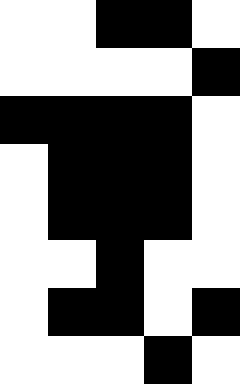[["white", "white", "black", "black", "white"], ["white", "white", "white", "white", "black"], ["black", "black", "black", "black", "white"], ["white", "black", "black", "black", "white"], ["white", "black", "black", "black", "white"], ["white", "white", "black", "white", "white"], ["white", "black", "black", "white", "black"], ["white", "white", "white", "black", "white"]]